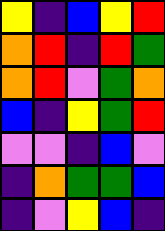[["yellow", "indigo", "blue", "yellow", "red"], ["orange", "red", "indigo", "red", "green"], ["orange", "red", "violet", "green", "orange"], ["blue", "indigo", "yellow", "green", "red"], ["violet", "violet", "indigo", "blue", "violet"], ["indigo", "orange", "green", "green", "blue"], ["indigo", "violet", "yellow", "blue", "indigo"]]